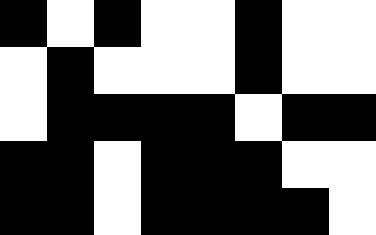[["black", "white", "black", "white", "white", "black", "white", "white"], ["white", "black", "white", "white", "white", "black", "white", "white"], ["white", "black", "black", "black", "black", "white", "black", "black"], ["black", "black", "white", "black", "black", "black", "white", "white"], ["black", "black", "white", "black", "black", "black", "black", "white"]]